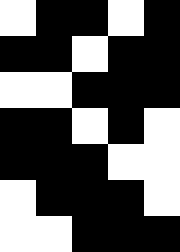[["white", "black", "black", "white", "black"], ["black", "black", "white", "black", "black"], ["white", "white", "black", "black", "black"], ["black", "black", "white", "black", "white"], ["black", "black", "black", "white", "white"], ["white", "black", "black", "black", "white"], ["white", "white", "black", "black", "black"]]